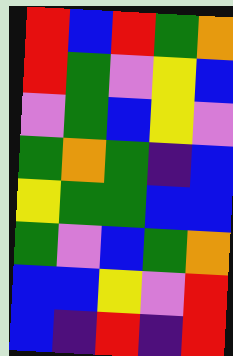[["red", "blue", "red", "green", "orange"], ["red", "green", "violet", "yellow", "blue"], ["violet", "green", "blue", "yellow", "violet"], ["green", "orange", "green", "indigo", "blue"], ["yellow", "green", "green", "blue", "blue"], ["green", "violet", "blue", "green", "orange"], ["blue", "blue", "yellow", "violet", "red"], ["blue", "indigo", "red", "indigo", "red"]]